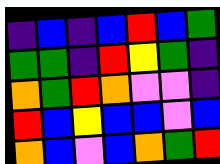[["indigo", "blue", "indigo", "blue", "red", "blue", "green"], ["green", "green", "indigo", "red", "yellow", "green", "indigo"], ["orange", "green", "red", "orange", "violet", "violet", "indigo"], ["red", "blue", "yellow", "blue", "blue", "violet", "blue"], ["orange", "blue", "violet", "blue", "orange", "green", "red"]]